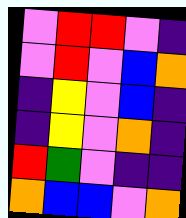[["violet", "red", "red", "violet", "indigo"], ["violet", "red", "violet", "blue", "orange"], ["indigo", "yellow", "violet", "blue", "indigo"], ["indigo", "yellow", "violet", "orange", "indigo"], ["red", "green", "violet", "indigo", "indigo"], ["orange", "blue", "blue", "violet", "orange"]]